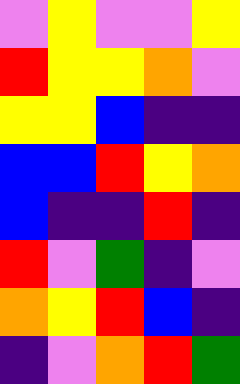[["violet", "yellow", "violet", "violet", "yellow"], ["red", "yellow", "yellow", "orange", "violet"], ["yellow", "yellow", "blue", "indigo", "indigo"], ["blue", "blue", "red", "yellow", "orange"], ["blue", "indigo", "indigo", "red", "indigo"], ["red", "violet", "green", "indigo", "violet"], ["orange", "yellow", "red", "blue", "indigo"], ["indigo", "violet", "orange", "red", "green"]]